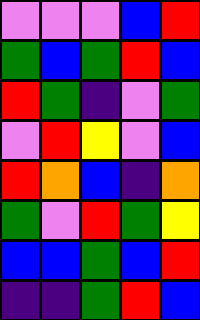[["violet", "violet", "violet", "blue", "red"], ["green", "blue", "green", "red", "blue"], ["red", "green", "indigo", "violet", "green"], ["violet", "red", "yellow", "violet", "blue"], ["red", "orange", "blue", "indigo", "orange"], ["green", "violet", "red", "green", "yellow"], ["blue", "blue", "green", "blue", "red"], ["indigo", "indigo", "green", "red", "blue"]]